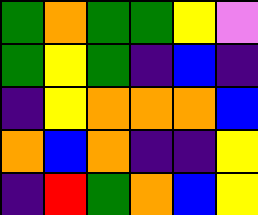[["green", "orange", "green", "green", "yellow", "violet"], ["green", "yellow", "green", "indigo", "blue", "indigo"], ["indigo", "yellow", "orange", "orange", "orange", "blue"], ["orange", "blue", "orange", "indigo", "indigo", "yellow"], ["indigo", "red", "green", "orange", "blue", "yellow"]]